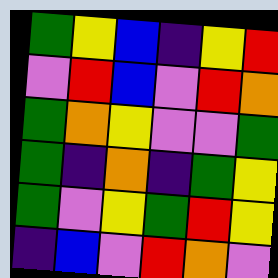[["green", "yellow", "blue", "indigo", "yellow", "red"], ["violet", "red", "blue", "violet", "red", "orange"], ["green", "orange", "yellow", "violet", "violet", "green"], ["green", "indigo", "orange", "indigo", "green", "yellow"], ["green", "violet", "yellow", "green", "red", "yellow"], ["indigo", "blue", "violet", "red", "orange", "violet"]]